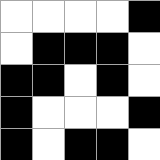[["white", "white", "white", "white", "black"], ["white", "black", "black", "black", "white"], ["black", "black", "white", "black", "white"], ["black", "white", "white", "white", "black"], ["black", "white", "black", "black", "white"]]